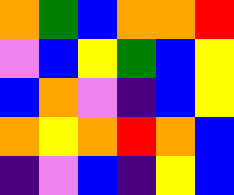[["orange", "green", "blue", "orange", "orange", "red"], ["violet", "blue", "yellow", "green", "blue", "yellow"], ["blue", "orange", "violet", "indigo", "blue", "yellow"], ["orange", "yellow", "orange", "red", "orange", "blue"], ["indigo", "violet", "blue", "indigo", "yellow", "blue"]]